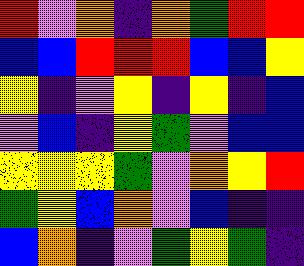[["red", "violet", "orange", "indigo", "orange", "green", "red", "red"], ["blue", "blue", "red", "red", "red", "blue", "blue", "yellow"], ["yellow", "indigo", "violet", "yellow", "indigo", "yellow", "indigo", "blue"], ["violet", "blue", "indigo", "yellow", "green", "violet", "blue", "blue"], ["yellow", "yellow", "yellow", "green", "violet", "orange", "yellow", "red"], ["green", "yellow", "blue", "orange", "violet", "blue", "indigo", "indigo"], ["blue", "orange", "indigo", "violet", "green", "yellow", "green", "indigo"]]